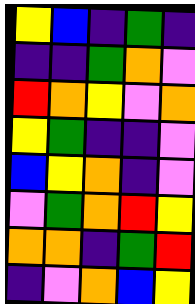[["yellow", "blue", "indigo", "green", "indigo"], ["indigo", "indigo", "green", "orange", "violet"], ["red", "orange", "yellow", "violet", "orange"], ["yellow", "green", "indigo", "indigo", "violet"], ["blue", "yellow", "orange", "indigo", "violet"], ["violet", "green", "orange", "red", "yellow"], ["orange", "orange", "indigo", "green", "red"], ["indigo", "violet", "orange", "blue", "yellow"]]